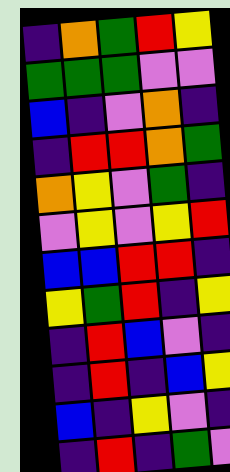[["indigo", "orange", "green", "red", "yellow"], ["green", "green", "green", "violet", "violet"], ["blue", "indigo", "violet", "orange", "indigo"], ["indigo", "red", "red", "orange", "green"], ["orange", "yellow", "violet", "green", "indigo"], ["violet", "yellow", "violet", "yellow", "red"], ["blue", "blue", "red", "red", "indigo"], ["yellow", "green", "red", "indigo", "yellow"], ["indigo", "red", "blue", "violet", "indigo"], ["indigo", "red", "indigo", "blue", "yellow"], ["blue", "indigo", "yellow", "violet", "indigo"], ["indigo", "red", "indigo", "green", "violet"]]